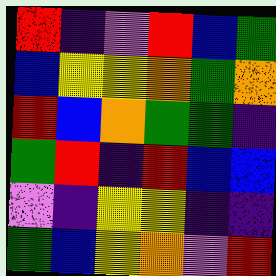[["red", "indigo", "violet", "red", "blue", "green"], ["blue", "yellow", "yellow", "orange", "green", "orange"], ["red", "blue", "orange", "green", "green", "indigo"], ["green", "red", "indigo", "red", "blue", "blue"], ["violet", "indigo", "yellow", "yellow", "indigo", "indigo"], ["green", "blue", "yellow", "orange", "violet", "red"]]